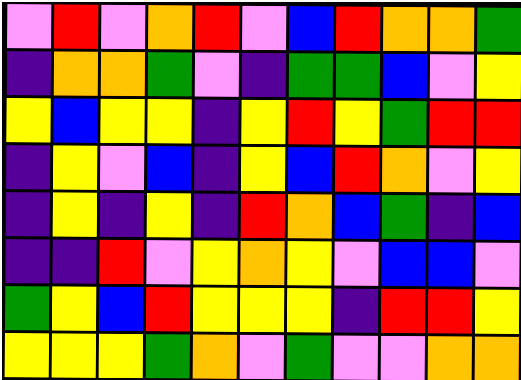[["violet", "red", "violet", "orange", "red", "violet", "blue", "red", "orange", "orange", "green"], ["indigo", "orange", "orange", "green", "violet", "indigo", "green", "green", "blue", "violet", "yellow"], ["yellow", "blue", "yellow", "yellow", "indigo", "yellow", "red", "yellow", "green", "red", "red"], ["indigo", "yellow", "violet", "blue", "indigo", "yellow", "blue", "red", "orange", "violet", "yellow"], ["indigo", "yellow", "indigo", "yellow", "indigo", "red", "orange", "blue", "green", "indigo", "blue"], ["indigo", "indigo", "red", "violet", "yellow", "orange", "yellow", "violet", "blue", "blue", "violet"], ["green", "yellow", "blue", "red", "yellow", "yellow", "yellow", "indigo", "red", "red", "yellow"], ["yellow", "yellow", "yellow", "green", "orange", "violet", "green", "violet", "violet", "orange", "orange"]]